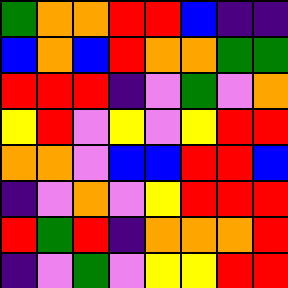[["green", "orange", "orange", "red", "red", "blue", "indigo", "indigo"], ["blue", "orange", "blue", "red", "orange", "orange", "green", "green"], ["red", "red", "red", "indigo", "violet", "green", "violet", "orange"], ["yellow", "red", "violet", "yellow", "violet", "yellow", "red", "red"], ["orange", "orange", "violet", "blue", "blue", "red", "red", "blue"], ["indigo", "violet", "orange", "violet", "yellow", "red", "red", "red"], ["red", "green", "red", "indigo", "orange", "orange", "orange", "red"], ["indigo", "violet", "green", "violet", "yellow", "yellow", "red", "red"]]